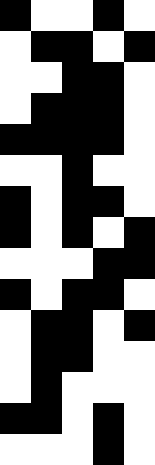[["black", "white", "white", "black", "white"], ["white", "black", "black", "white", "black"], ["white", "white", "black", "black", "white"], ["white", "black", "black", "black", "white"], ["black", "black", "black", "black", "white"], ["white", "white", "black", "white", "white"], ["black", "white", "black", "black", "white"], ["black", "white", "black", "white", "black"], ["white", "white", "white", "black", "black"], ["black", "white", "black", "black", "white"], ["white", "black", "black", "white", "black"], ["white", "black", "black", "white", "white"], ["white", "black", "white", "white", "white"], ["black", "black", "white", "black", "white"], ["white", "white", "white", "black", "white"]]